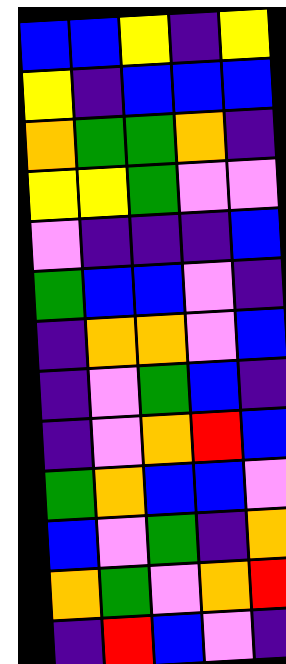[["blue", "blue", "yellow", "indigo", "yellow"], ["yellow", "indigo", "blue", "blue", "blue"], ["orange", "green", "green", "orange", "indigo"], ["yellow", "yellow", "green", "violet", "violet"], ["violet", "indigo", "indigo", "indigo", "blue"], ["green", "blue", "blue", "violet", "indigo"], ["indigo", "orange", "orange", "violet", "blue"], ["indigo", "violet", "green", "blue", "indigo"], ["indigo", "violet", "orange", "red", "blue"], ["green", "orange", "blue", "blue", "violet"], ["blue", "violet", "green", "indigo", "orange"], ["orange", "green", "violet", "orange", "red"], ["indigo", "red", "blue", "violet", "indigo"]]